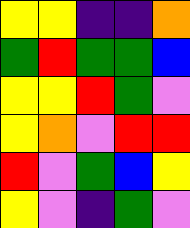[["yellow", "yellow", "indigo", "indigo", "orange"], ["green", "red", "green", "green", "blue"], ["yellow", "yellow", "red", "green", "violet"], ["yellow", "orange", "violet", "red", "red"], ["red", "violet", "green", "blue", "yellow"], ["yellow", "violet", "indigo", "green", "violet"]]